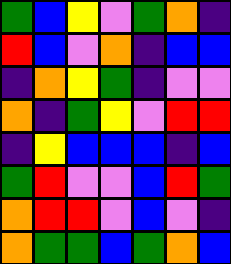[["green", "blue", "yellow", "violet", "green", "orange", "indigo"], ["red", "blue", "violet", "orange", "indigo", "blue", "blue"], ["indigo", "orange", "yellow", "green", "indigo", "violet", "violet"], ["orange", "indigo", "green", "yellow", "violet", "red", "red"], ["indigo", "yellow", "blue", "blue", "blue", "indigo", "blue"], ["green", "red", "violet", "violet", "blue", "red", "green"], ["orange", "red", "red", "violet", "blue", "violet", "indigo"], ["orange", "green", "green", "blue", "green", "orange", "blue"]]